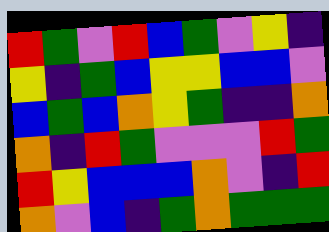[["red", "green", "violet", "red", "blue", "green", "violet", "yellow", "indigo"], ["yellow", "indigo", "green", "blue", "yellow", "yellow", "blue", "blue", "violet"], ["blue", "green", "blue", "orange", "yellow", "green", "indigo", "indigo", "orange"], ["orange", "indigo", "red", "green", "violet", "violet", "violet", "red", "green"], ["red", "yellow", "blue", "blue", "blue", "orange", "violet", "indigo", "red"], ["orange", "violet", "blue", "indigo", "green", "orange", "green", "green", "green"]]